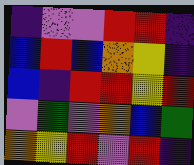[["indigo", "violet", "violet", "red", "red", "indigo"], ["blue", "red", "blue", "orange", "yellow", "indigo"], ["blue", "indigo", "red", "red", "yellow", "red"], ["violet", "green", "violet", "orange", "blue", "green"], ["orange", "yellow", "red", "violet", "red", "indigo"]]